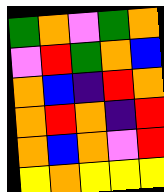[["green", "orange", "violet", "green", "orange"], ["violet", "red", "green", "orange", "blue"], ["orange", "blue", "indigo", "red", "orange"], ["orange", "red", "orange", "indigo", "red"], ["orange", "blue", "orange", "violet", "red"], ["yellow", "orange", "yellow", "yellow", "yellow"]]